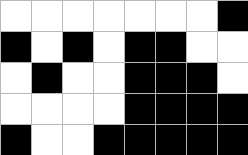[["white", "white", "white", "white", "white", "white", "white", "black"], ["black", "white", "black", "white", "black", "black", "white", "white"], ["white", "black", "white", "white", "black", "black", "black", "white"], ["white", "white", "white", "white", "black", "black", "black", "black"], ["black", "white", "white", "black", "black", "black", "black", "black"]]